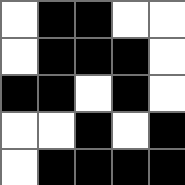[["white", "black", "black", "white", "white"], ["white", "black", "black", "black", "white"], ["black", "black", "white", "black", "white"], ["white", "white", "black", "white", "black"], ["white", "black", "black", "black", "black"]]